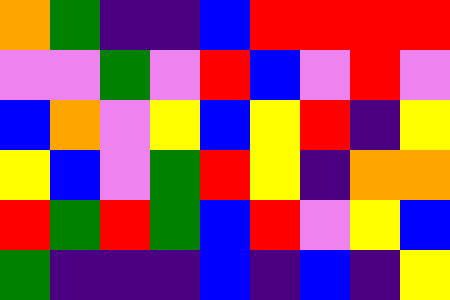[["orange", "green", "indigo", "indigo", "blue", "red", "red", "red", "red"], ["violet", "violet", "green", "violet", "red", "blue", "violet", "red", "violet"], ["blue", "orange", "violet", "yellow", "blue", "yellow", "red", "indigo", "yellow"], ["yellow", "blue", "violet", "green", "red", "yellow", "indigo", "orange", "orange"], ["red", "green", "red", "green", "blue", "red", "violet", "yellow", "blue"], ["green", "indigo", "indigo", "indigo", "blue", "indigo", "blue", "indigo", "yellow"]]